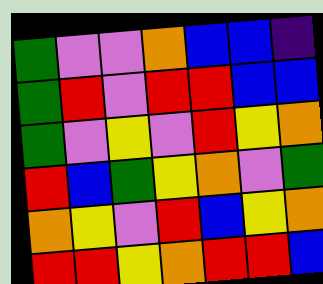[["green", "violet", "violet", "orange", "blue", "blue", "indigo"], ["green", "red", "violet", "red", "red", "blue", "blue"], ["green", "violet", "yellow", "violet", "red", "yellow", "orange"], ["red", "blue", "green", "yellow", "orange", "violet", "green"], ["orange", "yellow", "violet", "red", "blue", "yellow", "orange"], ["red", "red", "yellow", "orange", "red", "red", "blue"]]